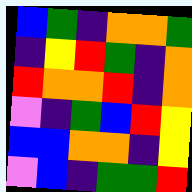[["blue", "green", "indigo", "orange", "orange", "green"], ["indigo", "yellow", "red", "green", "indigo", "orange"], ["red", "orange", "orange", "red", "indigo", "orange"], ["violet", "indigo", "green", "blue", "red", "yellow"], ["blue", "blue", "orange", "orange", "indigo", "yellow"], ["violet", "blue", "indigo", "green", "green", "red"]]